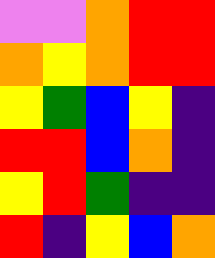[["violet", "violet", "orange", "red", "red"], ["orange", "yellow", "orange", "red", "red"], ["yellow", "green", "blue", "yellow", "indigo"], ["red", "red", "blue", "orange", "indigo"], ["yellow", "red", "green", "indigo", "indigo"], ["red", "indigo", "yellow", "blue", "orange"]]